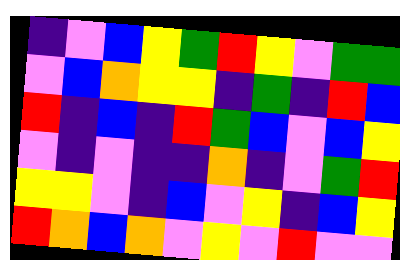[["indigo", "violet", "blue", "yellow", "green", "red", "yellow", "violet", "green", "green"], ["violet", "blue", "orange", "yellow", "yellow", "indigo", "green", "indigo", "red", "blue"], ["red", "indigo", "blue", "indigo", "red", "green", "blue", "violet", "blue", "yellow"], ["violet", "indigo", "violet", "indigo", "indigo", "orange", "indigo", "violet", "green", "red"], ["yellow", "yellow", "violet", "indigo", "blue", "violet", "yellow", "indigo", "blue", "yellow"], ["red", "orange", "blue", "orange", "violet", "yellow", "violet", "red", "violet", "violet"]]